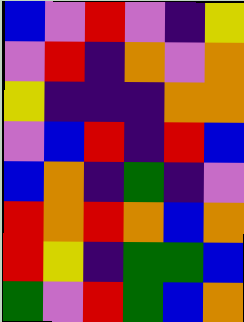[["blue", "violet", "red", "violet", "indigo", "yellow"], ["violet", "red", "indigo", "orange", "violet", "orange"], ["yellow", "indigo", "indigo", "indigo", "orange", "orange"], ["violet", "blue", "red", "indigo", "red", "blue"], ["blue", "orange", "indigo", "green", "indigo", "violet"], ["red", "orange", "red", "orange", "blue", "orange"], ["red", "yellow", "indigo", "green", "green", "blue"], ["green", "violet", "red", "green", "blue", "orange"]]